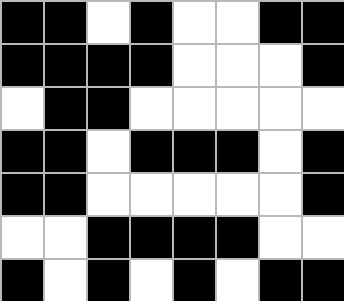[["black", "black", "white", "black", "white", "white", "black", "black"], ["black", "black", "black", "black", "white", "white", "white", "black"], ["white", "black", "black", "white", "white", "white", "white", "white"], ["black", "black", "white", "black", "black", "black", "white", "black"], ["black", "black", "white", "white", "white", "white", "white", "black"], ["white", "white", "black", "black", "black", "black", "white", "white"], ["black", "white", "black", "white", "black", "white", "black", "black"]]